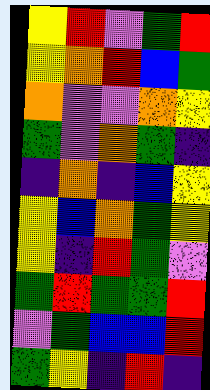[["yellow", "red", "violet", "green", "red"], ["yellow", "orange", "red", "blue", "green"], ["orange", "violet", "violet", "orange", "yellow"], ["green", "violet", "orange", "green", "indigo"], ["indigo", "orange", "indigo", "blue", "yellow"], ["yellow", "blue", "orange", "green", "yellow"], ["yellow", "indigo", "red", "green", "violet"], ["green", "red", "green", "green", "red"], ["violet", "green", "blue", "blue", "red"], ["green", "yellow", "indigo", "red", "indigo"]]